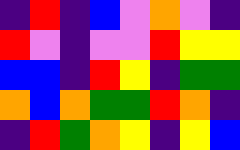[["indigo", "red", "indigo", "blue", "violet", "orange", "violet", "indigo"], ["red", "violet", "indigo", "violet", "violet", "red", "yellow", "yellow"], ["blue", "blue", "indigo", "red", "yellow", "indigo", "green", "green"], ["orange", "blue", "orange", "green", "green", "red", "orange", "indigo"], ["indigo", "red", "green", "orange", "yellow", "indigo", "yellow", "blue"]]